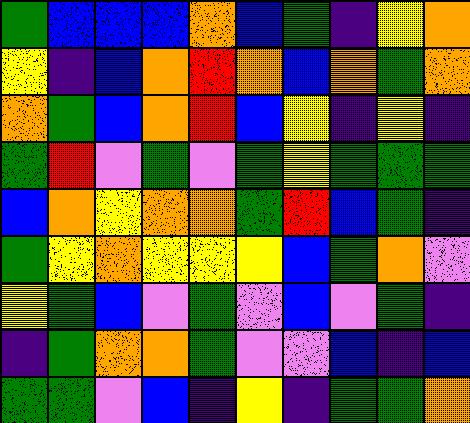[["green", "blue", "blue", "blue", "orange", "blue", "green", "indigo", "yellow", "orange"], ["yellow", "indigo", "blue", "orange", "red", "orange", "blue", "orange", "green", "orange"], ["orange", "green", "blue", "orange", "red", "blue", "yellow", "indigo", "yellow", "indigo"], ["green", "red", "violet", "green", "violet", "green", "yellow", "green", "green", "green"], ["blue", "orange", "yellow", "orange", "orange", "green", "red", "blue", "green", "indigo"], ["green", "yellow", "orange", "yellow", "yellow", "yellow", "blue", "green", "orange", "violet"], ["yellow", "green", "blue", "violet", "green", "violet", "blue", "violet", "green", "indigo"], ["indigo", "green", "orange", "orange", "green", "violet", "violet", "blue", "indigo", "blue"], ["green", "green", "violet", "blue", "indigo", "yellow", "indigo", "green", "green", "orange"]]